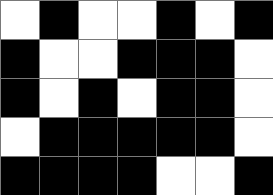[["white", "black", "white", "white", "black", "white", "black"], ["black", "white", "white", "black", "black", "black", "white"], ["black", "white", "black", "white", "black", "black", "white"], ["white", "black", "black", "black", "black", "black", "white"], ["black", "black", "black", "black", "white", "white", "black"]]